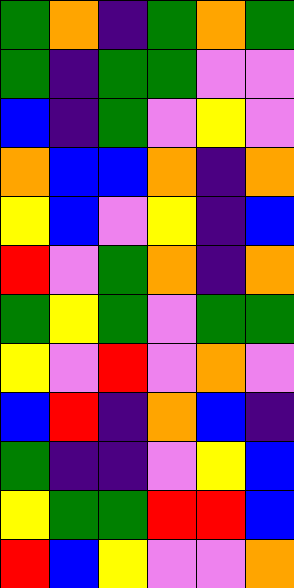[["green", "orange", "indigo", "green", "orange", "green"], ["green", "indigo", "green", "green", "violet", "violet"], ["blue", "indigo", "green", "violet", "yellow", "violet"], ["orange", "blue", "blue", "orange", "indigo", "orange"], ["yellow", "blue", "violet", "yellow", "indigo", "blue"], ["red", "violet", "green", "orange", "indigo", "orange"], ["green", "yellow", "green", "violet", "green", "green"], ["yellow", "violet", "red", "violet", "orange", "violet"], ["blue", "red", "indigo", "orange", "blue", "indigo"], ["green", "indigo", "indigo", "violet", "yellow", "blue"], ["yellow", "green", "green", "red", "red", "blue"], ["red", "blue", "yellow", "violet", "violet", "orange"]]